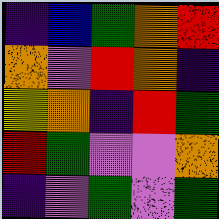[["indigo", "blue", "green", "orange", "red"], ["orange", "violet", "red", "orange", "indigo"], ["yellow", "orange", "indigo", "red", "green"], ["red", "green", "violet", "violet", "orange"], ["indigo", "violet", "green", "violet", "green"]]